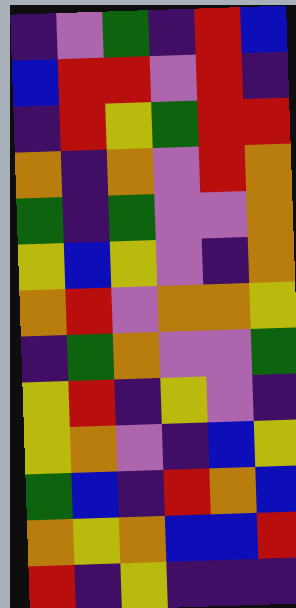[["indigo", "violet", "green", "indigo", "red", "blue"], ["blue", "red", "red", "violet", "red", "indigo"], ["indigo", "red", "yellow", "green", "red", "red"], ["orange", "indigo", "orange", "violet", "red", "orange"], ["green", "indigo", "green", "violet", "violet", "orange"], ["yellow", "blue", "yellow", "violet", "indigo", "orange"], ["orange", "red", "violet", "orange", "orange", "yellow"], ["indigo", "green", "orange", "violet", "violet", "green"], ["yellow", "red", "indigo", "yellow", "violet", "indigo"], ["yellow", "orange", "violet", "indigo", "blue", "yellow"], ["green", "blue", "indigo", "red", "orange", "blue"], ["orange", "yellow", "orange", "blue", "blue", "red"], ["red", "indigo", "yellow", "indigo", "indigo", "indigo"]]